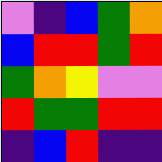[["violet", "indigo", "blue", "green", "orange"], ["blue", "red", "red", "green", "red"], ["green", "orange", "yellow", "violet", "violet"], ["red", "green", "green", "red", "red"], ["indigo", "blue", "red", "indigo", "indigo"]]